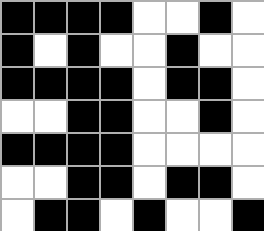[["black", "black", "black", "black", "white", "white", "black", "white"], ["black", "white", "black", "white", "white", "black", "white", "white"], ["black", "black", "black", "black", "white", "black", "black", "white"], ["white", "white", "black", "black", "white", "white", "black", "white"], ["black", "black", "black", "black", "white", "white", "white", "white"], ["white", "white", "black", "black", "white", "black", "black", "white"], ["white", "black", "black", "white", "black", "white", "white", "black"]]